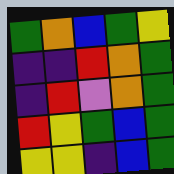[["green", "orange", "blue", "green", "yellow"], ["indigo", "indigo", "red", "orange", "green"], ["indigo", "red", "violet", "orange", "green"], ["red", "yellow", "green", "blue", "green"], ["yellow", "yellow", "indigo", "blue", "green"]]